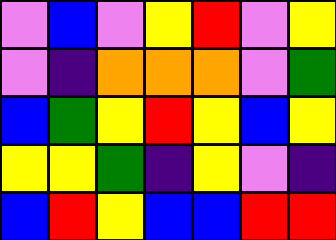[["violet", "blue", "violet", "yellow", "red", "violet", "yellow"], ["violet", "indigo", "orange", "orange", "orange", "violet", "green"], ["blue", "green", "yellow", "red", "yellow", "blue", "yellow"], ["yellow", "yellow", "green", "indigo", "yellow", "violet", "indigo"], ["blue", "red", "yellow", "blue", "blue", "red", "red"]]